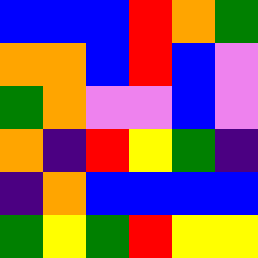[["blue", "blue", "blue", "red", "orange", "green"], ["orange", "orange", "blue", "red", "blue", "violet"], ["green", "orange", "violet", "violet", "blue", "violet"], ["orange", "indigo", "red", "yellow", "green", "indigo"], ["indigo", "orange", "blue", "blue", "blue", "blue"], ["green", "yellow", "green", "red", "yellow", "yellow"]]